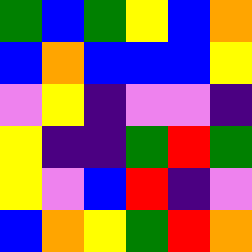[["green", "blue", "green", "yellow", "blue", "orange"], ["blue", "orange", "blue", "blue", "blue", "yellow"], ["violet", "yellow", "indigo", "violet", "violet", "indigo"], ["yellow", "indigo", "indigo", "green", "red", "green"], ["yellow", "violet", "blue", "red", "indigo", "violet"], ["blue", "orange", "yellow", "green", "red", "orange"]]